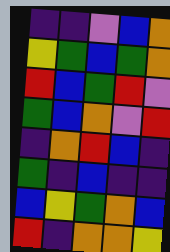[["indigo", "indigo", "violet", "blue", "orange"], ["yellow", "green", "blue", "green", "orange"], ["red", "blue", "green", "red", "violet"], ["green", "blue", "orange", "violet", "red"], ["indigo", "orange", "red", "blue", "indigo"], ["green", "indigo", "blue", "indigo", "indigo"], ["blue", "yellow", "green", "orange", "blue"], ["red", "indigo", "orange", "orange", "yellow"]]